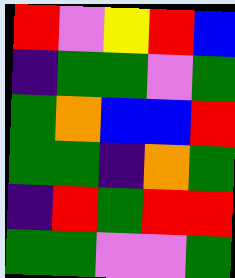[["red", "violet", "yellow", "red", "blue"], ["indigo", "green", "green", "violet", "green"], ["green", "orange", "blue", "blue", "red"], ["green", "green", "indigo", "orange", "green"], ["indigo", "red", "green", "red", "red"], ["green", "green", "violet", "violet", "green"]]